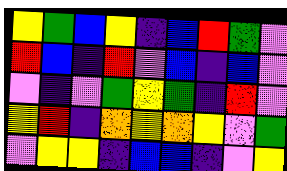[["yellow", "green", "blue", "yellow", "indigo", "blue", "red", "green", "violet"], ["red", "blue", "indigo", "red", "violet", "blue", "indigo", "blue", "violet"], ["violet", "indigo", "violet", "green", "yellow", "green", "indigo", "red", "violet"], ["yellow", "red", "indigo", "orange", "yellow", "orange", "yellow", "violet", "green"], ["violet", "yellow", "yellow", "indigo", "blue", "blue", "indigo", "violet", "yellow"]]